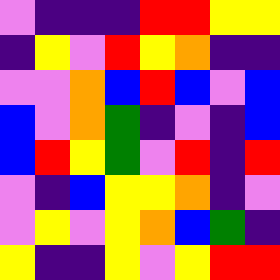[["violet", "indigo", "indigo", "indigo", "red", "red", "yellow", "yellow"], ["indigo", "yellow", "violet", "red", "yellow", "orange", "indigo", "indigo"], ["violet", "violet", "orange", "blue", "red", "blue", "violet", "blue"], ["blue", "violet", "orange", "green", "indigo", "violet", "indigo", "blue"], ["blue", "red", "yellow", "green", "violet", "red", "indigo", "red"], ["violet", "indigo", "blue", "yellow", "yellow", "orange", "indigo", "violet"], ["violet", "yellow", "violet", "yellow", "orange", "blue", "green", "indigo"], ["yellow", "indigo", "indigo", "yellow", "violet", "yellow", "red", "red"]]